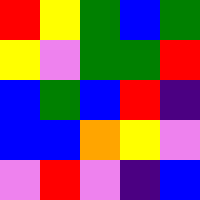[["red", "yellow", "green", "blue", "green"], ["yellow", "violet", "green", "green", "red"], ["blue", "green", "blue", "red", "indigo"], ["blue", "blue", "orange", "yellow", "violet"], ["violet", "red", "violet", "indigo", "blue"]]